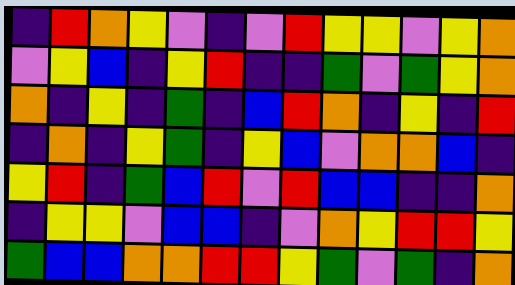[["indigo", "red", "orange", "yellow", "violet", "indigo", "violet", "red", "yellow", "yellow", "violet", "yellow", "orange"], ["violet", "yellow", "blue", "indigo", "yellow", "red", "indigo", "indigo", "green", "violet", "green", "yellow", "orange"], ["orange", "indigo", "yellow", "indigo", "green", "indigo", "blue", "red", "orange", "indigo", "yellow", "indigo", "red"], ["indigo", "orange", "indigo", "yellow", "green", "indigo", "yellow", "blue", "violet", "orange", "orange", "blue", "indigo"], ["yellow", "red", "indigo", "green", "blue", "red", "violet", "red", "blue", "blue", "indigo", "indigo", "orange"], ["indigo", "yellow", "yellow", "violet", "blue", "blue", "indigo", "violet", "orange", "yellow", "red", "red", "yellow"], ["green", "blue", "blue", "orange", "orange", "red", "red", "yellow", "green", "violet", "green", "indigo", "orange"]]